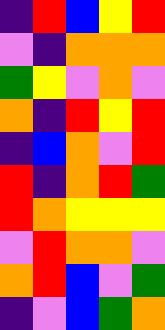[["indigo", "red", "blue", "yellow", "red"], ["violet", "indigo", "orange", "orange", "orange"], ["green", "yellow", "violet", "orange", "violet"], ["orange", "indigo", "red", "yellow", "red"], ["indigo", "blue", "orange", "violet", "red"], ["red", "indigo", "orange", "red", "green"], ["red", "orange", "yellow", "yellow", "yellow"], ["violet", "red", "orange", "orange", "violet"], ["orange", "red", "blue", "violet", "green"], ["indigo", "violet", "blue", "green", "orange"]]